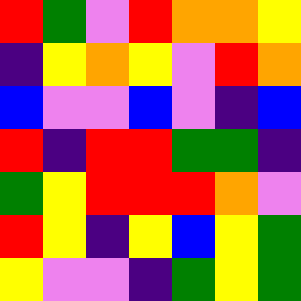[["red", "green", "violet", "red", "orange", "orange", "yellow"], ["indigo", "yellow", "orange", "yellow", "violet", "red", "orange"], ["blue", "violet", "violet", "blue", "violet", "indigo", "blue"], ["red", "indigo", "red", "red", "green", "green", "indigo"], ["green", "yellow", "red", "red", "red", "orange", "violet"], ["red", "yellow", "indigo", "yellow", "blue", "yellow", "green"], ["yellow", "violet", "violet", "indigo", "green", "yellow", "green"]]